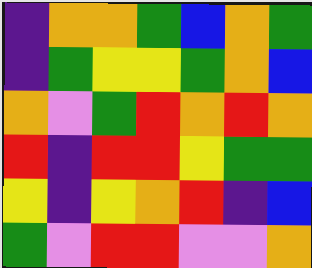[["indigo", "orange", "orange", "green", "blue", "orange", "green"], ["indigo", "green", "yellow", "yellow", "green", "orange", "blue"], ["orange", "violet", "green", "red", "orange", "red", "orange"], ["red", "indigo", "red", "red", "yellow", "green", "green"], ["yellow", "indigo", "yellow", "orange", "red", "indigo", "blue"], ["green", "violet", "red", "red", "violet", "violet", "orange"]]